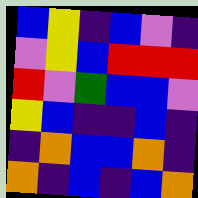[["blue", "yellow", "indigo", "blue", "violet", "indigo"], ["violet", "yellow", "blue", "red", "red", "red"], ["red", "violet", "green", "blue", "blue", "violet"], ["yellow", "blue", "indigo", "indigo", "blue", "indigo"], ["indigo", "orange", "blue", "blue", "orange", "indigo"], ["orange", "indigo", "blue", "indigo", "blue", "orange"]]